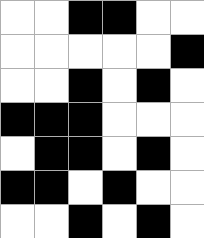[["white", "white", "black", "black", "white", "white"], ["white", "white", "white", "white", "white", "black"], ["white", "white", "black", "white", "black", "white"], ["black", "black", "black", "white", "white", "white"], ["white", "black", "black", "white", "black", "white"], ["black", "black", "white", "black", "white", "white"], ["white", "white", "black", "white", "black", "white"]]